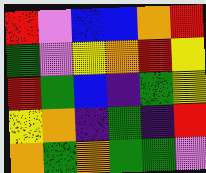[["red", "violet", "blue", "blue", "orange", "red"], ["green", "violet", "yellow", "orange", "red", "yellow"], ["red", "green", "blue", "indigo", "green", "yellow"], ["yellow", "orange", "indigo", "green", "indigo", "red"], ["orange", "green", "orange", "green", "green", "violet"]]